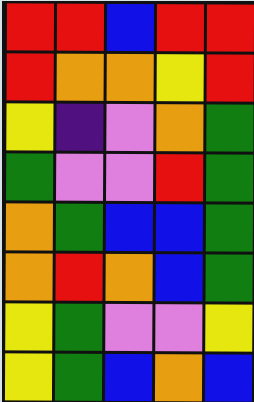[["red", "red", "blue", "red", "red"], ["red", "orange", "orange", "yellow", "red"], ["yellow", "indigo", "violet", "orange", "green"], ["green", "violet", "violet", "red", "green"], ["orange", "green", "blue", "blue", "green"], ["orange", "red", "orange", "blue", "green"], ["yellow", "green", "violet", "violet", "yellow"], ["yellow", "green", "blue", "orange", "blue"]]